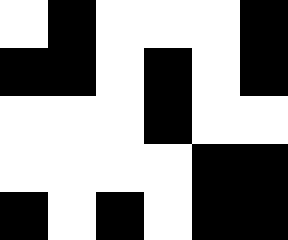[["white", "black", "white", "white", "white", "black"], ["black", "black", "white", "black", "white", "black"], ["white", "white", "white", "black", "white", "white"], ["white", "white", "white", "white", "black", "black"], ["black", "white", "black", "white", "black", "black"]]